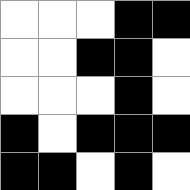[["white", "white", "white", "black", "black"], ["white", "white", "black", "black", "white"], ["white", "white", "white", "black", "white"], ["black", "white", "black", "black", "black"], ["black", "black", "white", "black", "white"]]